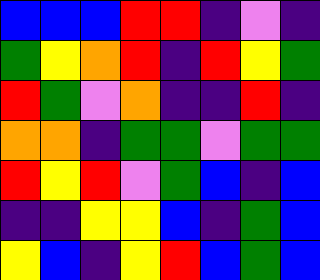[["blue", "blue", "blue", "red", "red", "indigo", "violet", "indigo"], ["green", "yellow", "orange", "red", "indigo", "red", "yellow", "green"], ["red", "green", "violet", "orange", "indigo", "indigo", "red", "indigo"], ["orange", "orange", "indigo", "green", "green", "violet", "green", "green"], ["red", "yellow", "red", "violet", "green", "blue", "indigo", "blue"], ["indigo", "indigo", "yellow", "yellow", "blue", "indigo", "green", "blue"], ["yellow", "blue", "indigo", "yellow", "red", "blue", "green", "blue"]]